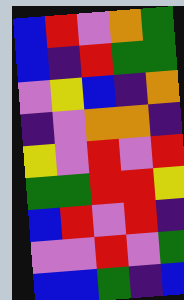[["blue", "red", "violet", "orange", "green"], ["blue", "indigo", "red", "green", "green"], ["violet", "yellow", "blue", "indigo", "orange"], ["indigo", "violet", "orange", "orange", "indigo"], ["yellow", "violet", "red", "violet", "red"], ["green", "green", "red", "red", "yellow"], ["blue", "red", "violet", "red", "indigo"], ["violet", "violet", "red", "violet", "green"], ["blue", "blue", "green", "indigo", "blue"]]